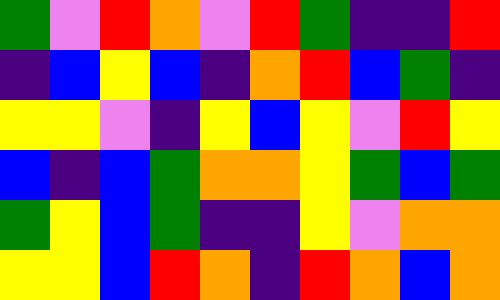[["green", "violet", "red", "orange", "violet", "red", "green", "indigo", "indigo", "red"], ["indigo", "blue", "yellow", "blue", "indigo", "orange", "red", "blue", "green", "indigo"], ["yellow", "yellow", "violet", "indigo", "yellow", "blue", "yellow", "violet", "red", "yellow"], ["blue", "indigo", "blue", "green", "orange", "orange", "yellow", "green", "blue", "green"], ["green", "yellow", "blue", "green", "indigo", "indigo", "yellow", "violet", "orange", "orange"], ["yellow", "yellow", "blue", "red", "orange", "indigo", "red", "orange", "blue", "orange"]]